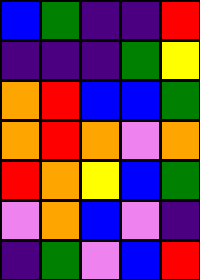[["blue", "green", "indigo", "indigo", "red"], ["indigo", "indigo", "indigo", "green", "yellow"], ["orange", "red", "blue", "blue", "green"], ["orange", "red", "orange", "violet", "orange"], ["red", "orange", "yellow", "blue", "green"], ["violet", "orange", "blue", "violet", "indigo"], ["indigo", "green", "violet", "blue", "red"]]